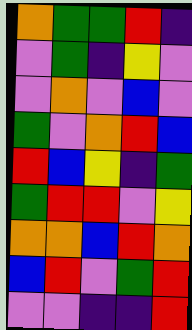[["orange", "green", "green", "red", "indigo"], ["violet", "green", "indigo", "yellow", "violet"], ["violet", "orange", "violet", "blue", "violet"], ["green", "violet", "orange", "red", "blue"], ["red", "blue", "yellow", "indigo", "green"], ["green", "red", "red", "violet", "yellow"], ["orange", "orange", "blue", "red", "orange"], ["blue", "red", "violet", "green", "red"], ["violet", "violet", "indigo", "indigo", "red"]]